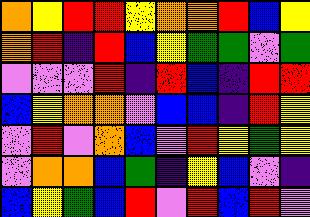[["orange", "yellow", "red", "red", "yellow", "orange", "orange", "red", "blue", "yellow"], ["orange", "red", "indigo", "red", "blue", "yellow", "green", "green", "violet", "green"], ["violet", "violet", "violet", "red", "indigo", "red", "blue", "indigo", "red", "red"], ["blue", "yellow", "orange", "orange", "violet", "blue", "blue", "indigo", "red", "yellow"], ["violet", "red", "violet", "orange", "blue", "violet", "red", "yellow", "green", "yellow"], ["violet", "orange", "orange", "blue", "green", "indigo", "yellow", "blue", "violet", "indigo"], ["blue", "yellow", "green", "blue", "red", "violet", "red", "blue", "red", "violet"]]